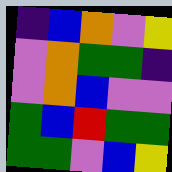[["indigo", "blue", "orange", "violet", "yellow"], ["violet", "orange", "green", "green", "indigo"], ["violet", "orange", "blue", "violet", "violet"], ["green", "blue", "red", "green", "green"], ["green", "green", "violet", "blue", "yellow"]]